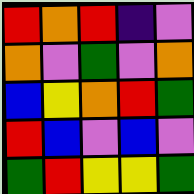[["red", "orange", "red", "indigo", "violet"], ["orange", "violet", "green", "violet", "orange"], ["blue", "yellow", "orange", "red", "green"], ["red", "blue", "violet", "blue", "violet"], ["green", "red", "yellow", "yellow", "green"]]